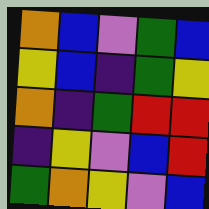[["orange", "blue", "violet", "green", "blue"], ["yellow", "blue", "indigo", "green", "yellow"], ["orange", "indigo", "green", "red", "red"], ["indigo", "yellow", "violet", "blue", "red"], ["green", "orange", "yellow", "violet", "blue"]]